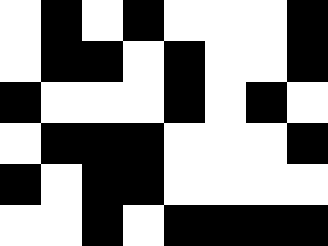[["white", "black", "white", "black", "white", "white", "white", "black"], ["white", "black", "black", "white", "black", "white", "white", "black"], ["black", "white", "white", "white", "black", "white", "black", "white"], ["white", "black", "black", "black", "white", "white", "white", "black"], ["black", "white", "black", "black", "white", "white", "white", "white"], ["white", "white", "black", "white", "black", "black", "black", "black"]]